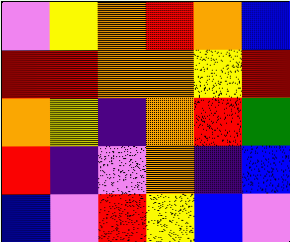[["violet", "yellow", "orange", "red", "orange", "blue"], ["red", "red", "orange", "orange", "yellow", "red"], ["orange", "yellow", "indigo", "orange", "red", "green"], ["red", "indigo", "violet", "orange", "indigo", "blue"], ["blue", "violet", "red", "yellow", "blue", "violet"]]